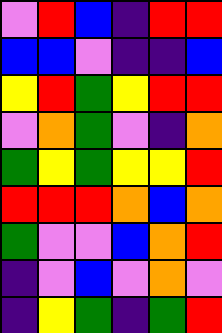[["violet", "red", "blue", "indigo", "red", "red"], ["blue", "blue", "violet", "indigo", "indigo", "blue"], ["yellow", "red", "green", "yellow", "red", "red"], ["violet", "orange", "green", "violet", "indigo", "orange"], ["green", "yellow", "green", "yellow", "yellow", "red"], ["red", "red", "red", "orange", "blue", "orange"], ["green", "violet", "violet", "blue", "orange", "red"], ["indigo", "violet", "blue", "violet", "orange", "violet"], ["indigo", "yellow", "green", "indigo", "green", "red"]]